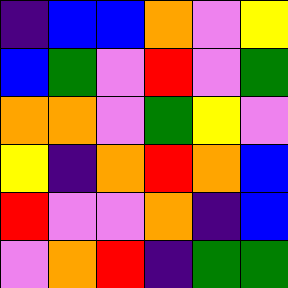[["indigo", "blue", "blue", "orange", "violet", "yellow"], ["blue", "green", "violet", "red", "violet", "green"], ["orange", "orange", "violet", "green", "yellow", "violet"], ["yellow", "indigo", "orange", "red", "orange", "blue"], ["red", "violet", "violet", "orange", "indigo", "blue"], ["violet", "orange", "red", "indigo", "green", "green"]]